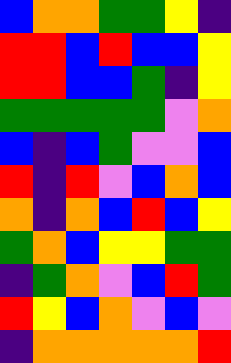[["blue", "orange", "orange", "green", "green", "yellow", "indigo"], ["red", "red", "blue", "red", "blue", "blue", "yellow"], ["red", "red", "blue", "blue", "green", "indigo", "yellow"], ["green", "green", "green", "green", "green", "violet", "orange"], ["blue", "indigo", "blue", "green", "violet", "violet", "blue"], ["red", "indigo", "red", "violet", "blue", "orange", "blue"], ["orange", "indigo", "orange", "blue", "red", "blue", "yellow"], ["green", "orange", "blue", "yellow", "yellow", "green", "green"], ["indigo", "green", "orange", "violet", "blue", "red", "green"], ["red", "yellow", "blue", "orange", "violet", "blue", "violet"], ["indigo", "orange", "orange", "orange", "orange", "orange", "red"]]